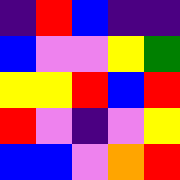[["indigo", "red", "blue", "indigo", "indigo"], ["blue", "violet", "violet", "yellow", "green"], ["yellow", "yellow", "red", "blue", "red"], ["red", "violet", "indigo", "violet", "yellow"], ["blue", "blue", "violet", "orange", "red"]]